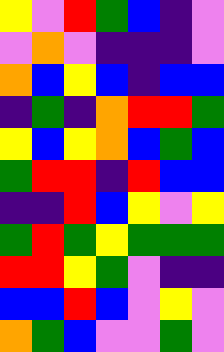[["yellow", "violet", "red", "green", "blue", "indigo", "violet"], ["violet", "orange", "violet", "indigo", "indigo", "indigo", "violet"], ["orange", "blue", "yellow", "blue", "indigo", "blue", "blue"], ["indigo", "green", "indigo", "orange", "red", "red", "green"], ["yellow", "blue", "yellow", "orange", "blue", "green", "blue"], ["green", "red", "red", "indigo", "red", "blue", "blue"], ["indigo", "indigo", "red", "blue", "yellow", "violet", "yellow"], ["green", "red", "green", "yellow", "green", "green", "green"], ["red", "red", "yellow", "green", "violet", "indigo", "indigo"], ["blue", "blue", "red", "blue", "violet", "yellow", "violet"], ["orange", "green", "blue", "violet", "violet", "green", "violet"]]